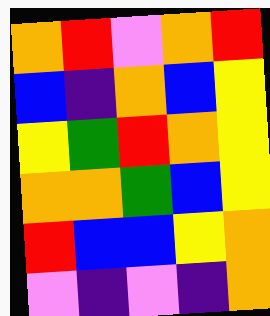[["orange", "red", "violet", "orange", "red"], ["blue", "indigo", "orange", "blue", "yellow"], ["yellow", "green", "red", "orange", "yellow"], ["orange", "orange", "green", "blue", "yellow"], ["red", "blue", "blue", "yellow", "orange"], ["violet", "indigo", "violet", "indigo", "orange"]]